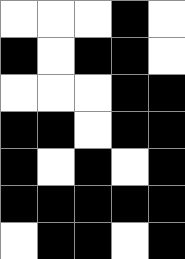[["white", "white", "white", "black", "white"], ["black", "white", "black", "black", "white"], ["white", "white", "white", "black", "black"], ["black", "black", "white", "black", "black"], ["black", "white", "black", "white", "black"], ["black", "black", "black", "black", "black"], ["white", "black", "black", "white", "black"]]